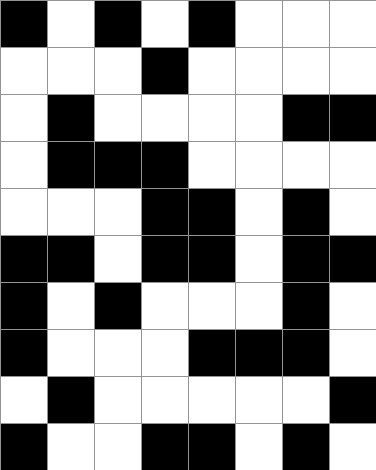[["black", "white", "black", "white", "black", "white", "white", "white"], ["white", "white", "white", "black", "white", "white", "white", "white"], ["white", "black", "white", "white", "white", "white", "black", "black"], ["white", "black", "black", "black", "white", "white", "white", "white"], ["white", "white", "white", "black", "black", "white", "black", "white"], ["black", "black", "white", "black", "black", "white", "black", "black"], ["black", "white", "black", "white", "white", "white", "black", "white"], ["black", "white", "white", "white", "black", "black", "black", "white"], ["white", "black", "white", "white", "white", "white", "white", "black"], ["black", "white", "white", "black", "black", "white", "black", "white"]]